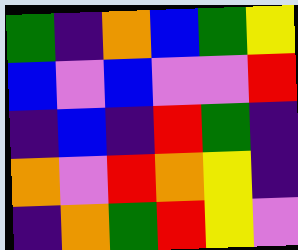[["green", "indigo", "orange", "blue", "green", "yellow"], ["blue", "violet", "blue", "violet", "violet", "red"], ["indigo", "blue", "indigo", "red", "green", "indigo"], ["orange", "violet", "red", "orange", "yellow", "indigo"], ["indigo", "orange", "green", "red", "yellow", "violet"]]